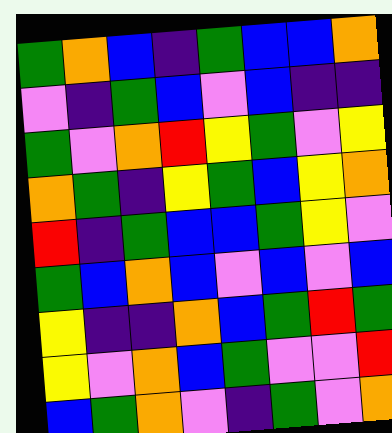[["green", "orange", "blue", "indigo", "green", "blue", "blue", "orange"], ["violet", "indigo", "green", "blue", "violet", "blue", "indigo", "indigo"], ["green", "violet", "orange", "red", "yellow", "green", "violet", "yellow"], ["orange", "green", "indigo", "yellow", "green", "blue", "yellow", "orange"], ["red", "indigo", "green", "blue", "blue", "green", "yellow", "violet"], ["green", "blue", "orange", "blue", "violet", "blue", "violet", "blue"], ["yellow", "indigo", "indigo", "orange", "blue", "green", "red", "green"], ["yellow", "violet", "orange", "blue", "green", "violet", "violet", "red"], ["blue", "green", "orange", "violet", "indigo", "green", "violet", "orange"]]